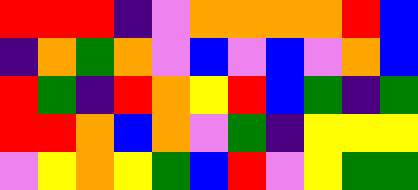[["red", "red", "red", "indigo", "violet", "orange", "orange", "orange", "orange", "red", "blue"], ["indigo", "orange", "green", "orange", "violet", "blue", "violet", "blue", "violet", "orange", "blue"], ["red", "green", "indigo", "red", "orange", "yellow", "red", "blue", "green", "indigo", "green"], ["red", "red", "orange", "blue", "orange", "violet", "green", "indigo", "yellow", "yellow", "yellow"], ["violet", "yellow", "orange", "yellow", "green", "blue", "red", "violet", "yellow", "green", "green"]]